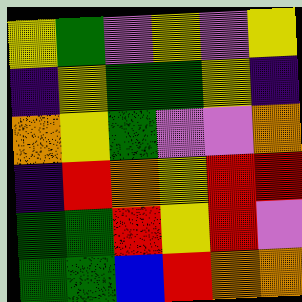[["yellow", "green", "violet", "yellow", "violet", "yellow"], ["indigo", "yellow", "green", "green", "yellow", "indigo"], ["orange", "yellow", "green", "violet", "violet", "orange"], ["indigo", "red", "orange", "yellow", "red", "red"], ["green", "green", "red", "yellow", "red", "violet"], ["green", "green", "blue", "red", "orange", "orange"]]